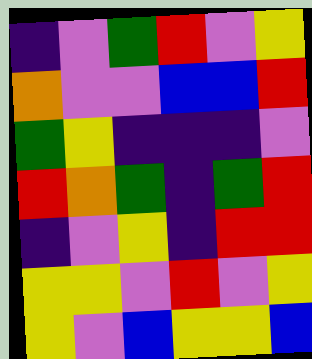[["indigo", "violet", "green", "red", "violet", "yellow"], ["orange", "violet", "violet", "blue", "blue", "red"], ["green", "yellow", "indigo", "indigo", "indigo", "violet"], ["red", "orange", "green", "indigo", "green", "red"], ["indigo", "violet", "yellow", "indigo", "red", "red"], ["yellow", "yellow", "violet", "red", "violet", "yellow"], ["yellow", "violet", "blue", "yellow", "yellow", "blue"]]